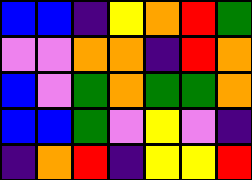[["blue", "blue", "indigo", "yellow", "orange", "red", "green"], ["violet", "violet", "orange", "orange", "indigo", "red", "orange"], ["blue", "violet", "green", "orange", "green", "green", "orange"], ["blue", "blue", "green", "violet", "yellow", "violet", "indigo"], ["indigo", "orange", "red", "indigo", "yellow", "yellow", "red"]]